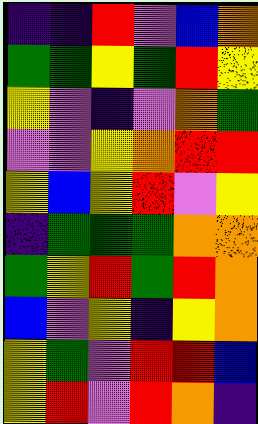[["indigo", "indigo", "red", "violet", "blue", "orange"], ["green", "green", "yellow", "green", "red", "yellow"], ["yellow", "violet", "indigo", "violet", "orange", "green"], ["violet", "violet", "yellow", "orange", "red", "red"], ["yellow", "blue", "yellow", "red", "violet", "yellow"], ["indigo", "green", "green", "green", "orange", "orange"], ["green", "yellow", "red", "green", "red", "orange"], ["blue", "violet", "yellow", "indigo", "yellow", "orange"], ["yellow", "green", "violet", "red", "red", "blue"], ["yellow", "red", "violet", "red", "orange", "indigo"]]